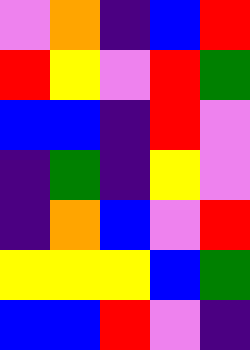[["violet", "orange", "indigo", "blue", "red"], ["red", "yellow", "violet", "red", "green"], ["blue", "blue", "indigo", "red", "violet"], ["indigo", "green", "indigo", "yellow", "violet"], ["indigo", "orange", "blue", "violet", "red"], ["yellow", "yellow", "yellow", "blue", "green"], ["blue", "blue", "red", "violet", "indigo"]]